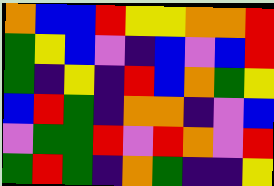[["orange", "blue", "blue", "red", "yellow", "yellow", "orange", "orange", "red"], ["green", "yellow", "blue", "violet", "indigo", "blue", "violet", "blue", "red"], ["green", "indigo", "yellow", "indigo", "red", "blue", "orange", "green", "yellow"], ["blue", "red", "green", "indigo", "orange", "orange", "indigo", "violet", "blue"], ["violet", "green", "green", "red", "violet", "red", "orange", "violet", "red"], ["green", "red", "green", "indigo", "orange", "green", "indigo", "indigo", "yellow"]]